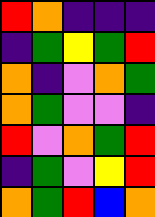[["red", "orange", "indigo", "indigo", "indigo"], ["indigo", "green", "yellow", "green", "red"], ["orange", "indigo", "violet", "orange", "green"], ["orange", "green", "violet", "violet", "indigo"], ["red", "violet", "orange", "green", "red"], ["indigo", "green", "violet", "yellow", "red"], ["orange", "green", "red", "blue", "orange"]]